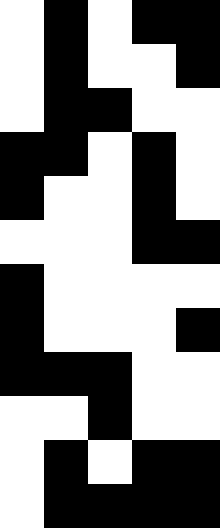[["white", "black", "white", "black", "black"], ["white", "black", "white", "white", "black"], ["white", "black", "black", "white", "white"], ["black", "black", "white", "black", "white"], ["black", "white", "white", "black", "white"], ["white", "white", "white", "black", "black"], ["black", "white", "white", "white", "white"], ["black", "white", "white", "white", "black"], ["black", "black", "black", "white", "white"], ["white", "white", "black", "white", "white"], ["white", "black", "white", "black", "black"], ["white", "black", "black", "black", "black"]]